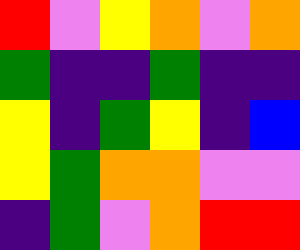[["red", "violet", "yellow", "orange", "violet", "orange"], ["green", "indigo", "indigo", "green", "indigo", "indigo"], ["yellow", "indigo", "green", "yellow", "indigo", "blue"], ["yellow", "green", "orange", "orange", "violet", "violet"], ["indigo", "green", "violet", "orange", "red", "red"]]